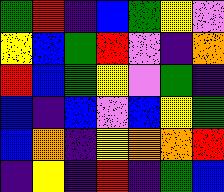[["green", "red", "indigo", "blue", "green", "yellow", "violet"], ["yellow", "blue", "green", "red", "violet", "indigo", "orange"], ["red", "blue", "green", "yellow", "violet", "green", "indigo"], ["blue", "indigo", "blue", "violet", "blue", "yellow", "green"], ["blue", "orange", "indigo", "yellow", "orange", "orange", "red"], ["indigo", "yellow", "indigo", "red", "indigo", "green", "blue"]]